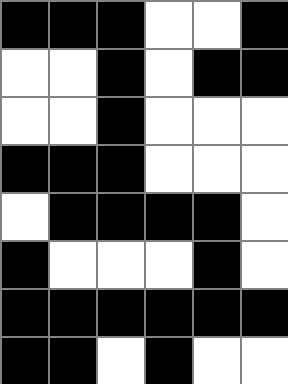[["black", "black", "black", "white", "white", "black"], ["white", "white", "black", "white", "black", "black"], ["white", "white", "black", "white", "white", "white"], ["black", "black", "black", "white", "white", "white"], ["white", "black", "black", "black", "black", "white"], ["black", "white", "white", "white", "black", "white"], ["black", "black", "black", "black", "black", "black"], ["black", "black", "white", "black", "white", "white"]]